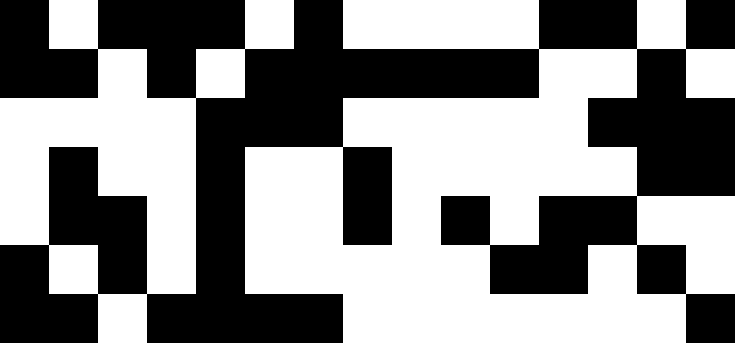[["black", "white", "black", "black", "black", "white", "black", "white", "white", "white", "white", "black", "black", "white", "black"], ["black", "black", "white", "black", "white", "black", "black", "black", "black", "black", "black", "white", "white", "black", "white"], ["white", "white", "white", "white", "black", "black", "black", "white", "white", "white", "white", "white", "black", "black", "black"], ["white", "black", "white", "white", "black", "white", "white", "black", "white", "white", "white", "white", "white", "black", "black"], ["white", "black", "black", "white", "black", "white", "white", "black", "white", "black", "white", "black", "black", "white", "white"], ["black", "white", "black", "white", "black", "white", "white", "white", "white", "white", "black", "black", "white", "black", "white"], ["black", "black", "white", "black", "black", "black", "black", "white", "white", "white", "white", "white", "white", "white", "black"]]